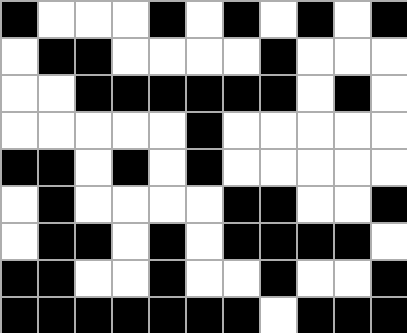[["black", "white", "white", "white", "black", "white", "black", "white", "black", "white", "black"], ["white", "black", "black", "white", "white", "white", "white", "black", "white", "white", "white"], ["white", "white", "black", "black", "black", "black", "black", "black", "white", "black", "white"], ["white", "white", "white", "white", "white", "black", "white", "white", "white", "white", "white"], ["black", "black", "white", "black", "white", "black", "white", "white", "white", "white", "white"], ["white", "black", "white", "white", "white", "white", "black", "black", "white", "white", "black"], ["white", "black", "black", "white", "black", "white", "black", "black", "black", "black", "white"], ["black", "black", "white", "white", "black", "white", "white", "black", "white", "white", "black"], ["black", "black", "black", "black", "black", "black", "black", "white", "black", "black", "black"]]